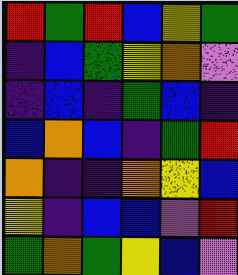[["red", "green", "red", "blue", "yellow", "green"], ["indigo", "blue", "green", "yellow", "orange", "violet"], ["indigo", "blue", "indigo", "green", "blue", "indigo"], ["blue", "orange", "blue", "indigo", "green", "red"], ["orange", "indigo", "indigo", "orange", "yellow", "blue"], ["yellow", "indigo", "blue", "blue", "violet", "red"], ["green", "orange", "green", "yellow", "blue", "violet"]]